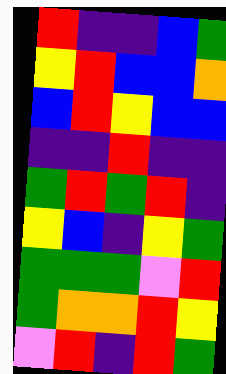[["red", "indigo", "indigo", "blue", "green"], ["yellow", "red", "blue", "blue", "orange"], ["blue", "red", "yellow", "blue", "blue"], ["indigo", "indigo", "red", "indigo", "indigo"], ["green", "red", "green", "red", "indigo"], ["yellow", "blue", "indigo", "yellow", "green"], ["green", "green", "green", "violet", "red"], ["green", "orange", "orange", "red", "yellow"], ["violet", "red", "indigo", "red", "green"]]